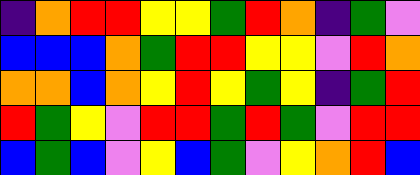[["indigo", "orange", "red", "red", "yellow", "yellow", "green", "red", "orange", "indigo", "green", "violet"], ["blue", "blue", "blue", "orange", "green", "red", "red", "yellow", "yellow", "violet", "red", "orange"], ["orange", "orange", "blue", "orange", "yellow", "red", "yellow", "green", "yellow", "indigo", "green", "red"], ["red", "green", "yellow", "violet", "red", "red", "green", "red", "green", "violet", "red", "red"], ["blue", "green", "blue", "violet", "yellow", "blue", "green", "violet", "yellow", "orange", "red", "blue"]]